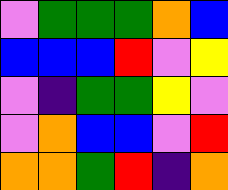[["violet", "green", "green", "green", "orange", "blue"], ["blue", "blue", "blue", "red", "violet", "yellow"], ["violet", "indigo", "green", "green", "yellow", "violet"], ["violet", "orange", "blue", "blue", "violet", "red"], ["orange", "orange", "green", "red", "indigo", "orange"]]